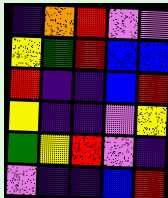[["indigo", "orange", "red", "violet", "violet"], ["yellow", "green", "red", "blue", "blue"], ["red", "indigo", "indigo", "blue", "red"], ["yellow", "indigo", "indigo", "violet", "yellow"], ["green", "yellow", "red", "violet", "indigo"], ["violet", "indigo", "indigo", "blue", "red"]]